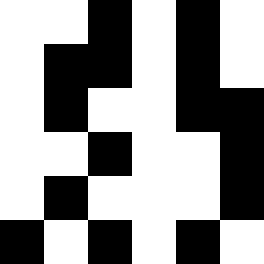[["white", "white", "black", "white", "black", "white"], ["white", "black", "black", "white", "black", "white"], ["white", "black", "white", "white", "black", "black"], ["white", "white", "black", "white", "white", "black"], ["white", "black", "white", "white", "white", "black"], ["black", "white", "black", "white", "black", "white"]]